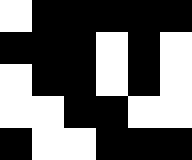[["white", "black", "black", "black", "black", "black"], ["black", "black", "black", "white", "black", "white"], ["white", "black", "black", "white", "black", "white"], ["white", "white", "black", "black", "white", "white"], ["black", "white", "white", "black", "black", "black"]]